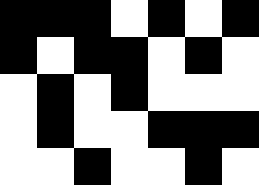[["black", "black", "black", "white", "black", "white", "black"], ["black", "white", "black", "black", "white", "black", "white"], ["white", "black", "white", "black", "white", "white", "white"], ["white", "black", "white", "white", "black", "black", "black"], ["white", "white", "black", "white", "white", "black", "white"]]